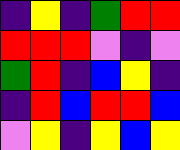[["indigo", "yellow", "indigo", "green", "red", "red"], ["red", "red", "red", "violet", "indigo", "violet"], ["green", "red", "indigo", "blue", "yellow", "indigo"], ["indigo", "red", "blue", "red", "red", "blue"], ["violet", "yellow", "indigo", "yellow", "blue", "yellow"]]